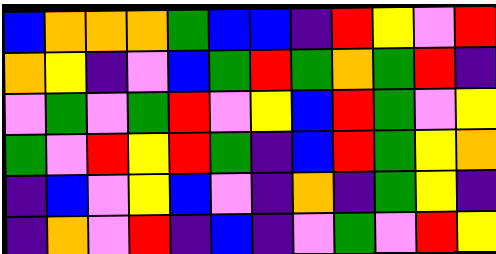[["blue", "orange", "orange", "orange", "green", "blue", "blue", "indigo", "red", "yellow", "violet", "red"], ["orange", "yellow", "indigo", "violet", "blue", "green", "red", "green", "orange", "green", "red", "indigo"], ["violet", "green", "violet", "green", "red", "violet", "yellow", "blue", "red", "green", "violet", "yellow"], ["green", "violet", "red", "yellow", "red", "green", "indigo", "blue", "red", "green", "yellow", "orange"], ["indigo", "blue", "violet", "yellow", "blue", "violet", "indigo", "orange", "indigo", "green", "yellow", "indigo"], ["indigo", "orange", "violet", "red", "indigo", "blue", "indigo", "violet", "green", "violet", "red", "yellow"]]